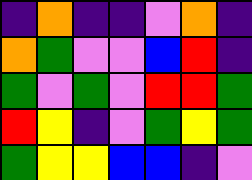[["indigo", "orange", "indigo", "indigo", "violet", "orange", "indigo"], ["orange", "green", "violet", "violet", "blue", "red", "indigo"], ["green", "violet", "green", "violet", "red", "red", "green"], ["red", "yellow", "indigo", "violet", "green", "yellow", "green"], ["green", "yellow", "yellow", "blue", "blue", "indigo", "violet"]]